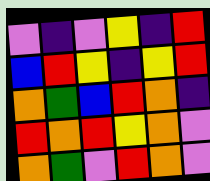[["violet", "indigo", "violet", "yellow", "indigo", "red"], ["blue", "red", "yellow", "indigo", "yellow", "red"], ["orange", "green", "blue", "red", "orange", "indigo"], ["red", "orange", "red", "yellow", "orange", "violet"], ["orange", "green", "violet", "red", "orange", "violet"]]